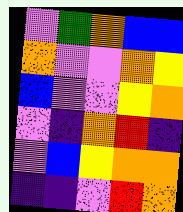[["violet", "green", "orange", "blue", "blue"], ["orange", "violet", "violet", "orange", "yellow"], ["blue", "violet", "violet", "yellow", "orange"], ["violet", "indigo", "orange", "red", "indigo"], ["violet", "blue", "yellow", "orange", "orange"], ["indigo", "indigo", "violet", "red", "orange"]]